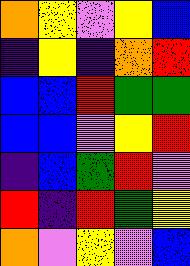[["orange", "yellow", "violet", "yellow", "blue"], ["indigo", "yellow", "indigo", "orange", "red"], ["blue", "blue", "red", "green", "green"], ["blue", "blue", "violet", "yellow", "red"], ["indigo", "blue", "green", "red", "violet"], ["red", "indigo", "red", "green", "yellow"], ["orange", "violet", "yellow", "violet", "blue"]]